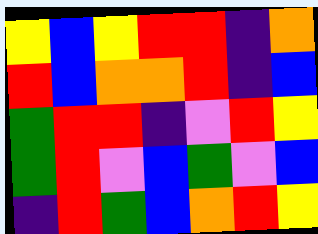[["yellow", "blue", "yellow", "red", "red", "indigo", "orange"], ["red", "blue", "orange", "orange", "red", "indigo", "blue"], ["green", "red", "red", "indigo", "violet", "red", "yellow"], ["green", "red", "violet", "blue", "green", "violet", "blue"], ["indigo", "red", "green", "blue", "orange", "red", "yellow"]]